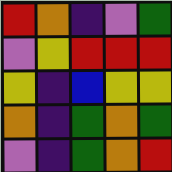[["red", "orange", "indigo", "violet", "green"], ["violet", "yellow", "red", "red", "red"], ["yellow", "indigo", "blue", "yellow", "yellow"], ["orange", "indigo", "green", "orange", "green"], ["violet", "indigo", "green", "orange", "red"]]